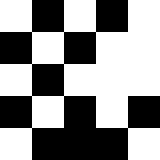[["white", "black", "white", "black", "white"], ["black", "white", "black", "white", "white"], ["white", "black", "white", "white", "white"], ["black", "white", "black", "white", "black"], ["white", "black", "black", "black", "white"]]